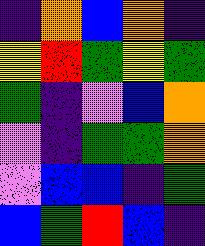[["indigo", "orange", "blue", "orange", "indigo"], ["yellow", "red", "green", "yellow", "green"], ["green", "indigo", "violet", "blue", "orange"], ["violet", "indigo", "green", "green", "orange"], ["violet", "blue", "blue", "indigo", "green"], ["blue", "green", "red", "blue", "indigo"]]